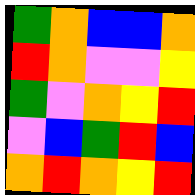[["green", "orange", "blue", "blue", "orange"], ["red", "orange", "violet", "violet", "yellow"], ["green", "violet", "orange", "yellow", "red"], ["violet", "blue", "green", "red", "blue"], ["orange", "red", "orange", "yellow", "red"]]